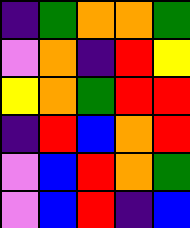[["indigo", "green", "orange", "orange", "green"], ["violet", "orange", "indigo", "red", "yellow"], ["yellow", "orange", "green", "red", "red"], ["indigo", "red", "blue", "orange", "red"], ["violet", "blue", "red", "orange", "green"], ["violet", "blue", "red", "indigo", "blue"]]